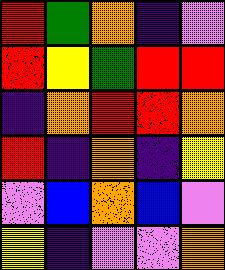[["red", "green", "orange", "indigo", "violet"], ["red", "yellow", "green", "red", "red"], ["indigo", "orange", "red", "red", "orange"], ["red", "indigo", "orange", "indigo", "yellow"], ["violet", "blue", "orange", "blue", "violet"], ["yellow", "indigo", "violet", "violet", "orange"]]